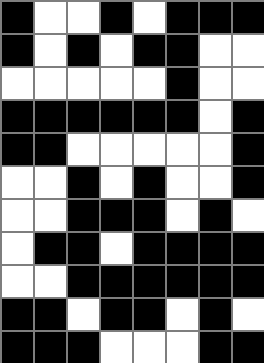[["black", "white", "white", "black", "white", "black", "black", "black"], ["black", "white", "black", "white", "black", "black", "white", "white"], ["white", "white", "white", "white", "white", "black", "white", "white"], ["black", "black", "black", "black", "black", "black", "white", "black"], ["black", "black", "white", "white", "white", "white", "white", "black"], ["white", "white", "black", "white", "black", "white", "white", "black"], ["white", "white", "black", "black", "black", "white", "black", "white"], ["white", "black", "black", "white", "black", "black", "black", "black"], ["white", "white", "black", "black", "black", "black", "black", "black"], ["black", "black", "white", "black", "black", "white", "black", "white"], ["black", "black", "black", "white", "white", "white", "black", "black"]]